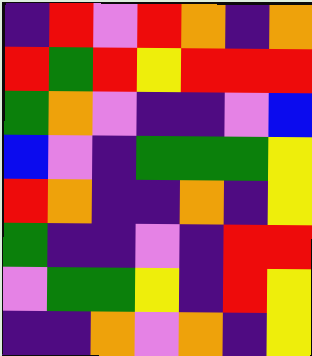[["indigo", "red", "violet", "red", "orange", "indigo", "orange"], ["red", "green", "red", "yellow", "red", "red", "red"], ["green", "orange", "violet", "indigo", "indigo", "violet", "blue"], ["blue", "violet", "indigo", "green", "green", "green", "yellow"], ["red", "orange", "indigo", "indigo", "orange", "indigo", "yellow"], ["green", "indigo", "indigo", "violet", "indigo", "red", "red"], ["violet", "green", "green", "yellow", "indigo", "red", "yellow"], ["indigo", "indigo", "orange", "violet", "orange", "indigo", "yellow"]]